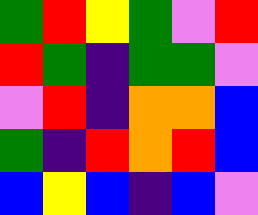[["green", "red", "yellow", "green", "violet", "red"], ["red", "green", "indigo", "green", "green", "violet"], ["violet", "red", "indigo", "orange", "orange", "blue"], ["green", "indigo", "red", "orange", "red", "blue"], ["blue", "yellow", "blue", "indigo", "blue", "violet"]]